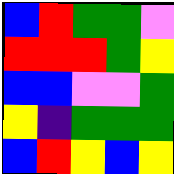[["blue", "red", "green", "green", "violet"], ["red", "red", "red", "green", "yellow"], ["blue", "blue", "violet", "violet", "green"], ["yellow", "indigo", "green", "green", "green"], ["blue", "red", "yellow", "blue", "yellow"]]